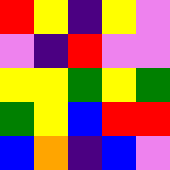[["red", "yellow", "indigo", "yellow", "violet"], ["violet", "indigo", "red", "violet", "violet"], ["yellow", "yellow", "green", "yellow", "green"], ["green", "yellow", "blue", "red", "red"], ["blue", "orange", "indigo", "blue", "violet"]]